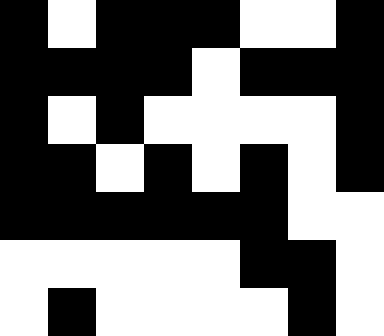[["black", "white", "black", "black", "black", "white", "white", "black"], ["black", "black", "black", "black", "white", "black", "black", "black"], ["black", "white", "black", "white", "white", "white", "white", "black"], ["black", "black", "white", "black", "white", "black", "white", "black"], ["black", "black", "black", "black", "black", "black", "white", "white"], ["white", "white", "white", "white", "white", "black", "black", "white"], ["white", "black", "white", "white", "white", "white", "black", "white"]]